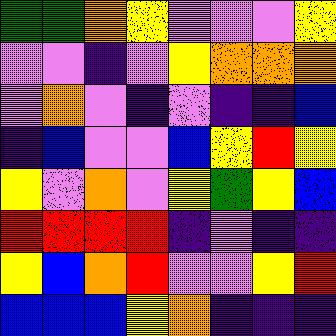[["green", "green", "orange", "yellow", "violet", "violet", "violet", "yellow"], ["violet", "violet", "indigo", "violet", "yellow", "orange", "orange", "orange"], ["violet", "orange", "violet", "indigo", "violet", "indigo", "indigo", "blue"], ["indigo", "blue", "violet", "violet", "blue", "yellow", "red", "yellow"], ["yellow", "violet", "orange", "violet", "yellow", "green", "yellow", "blue"], ["red", "red", "red", "red", "indigo", "violet", "indigo", "indigo"], ["yellow", "blue", "orange", "red", "violet", "violet", "yellow", "red"], ["blue", "blue", "blue", "yellow", "orange", "indigo", "indigo", "indigo"]]